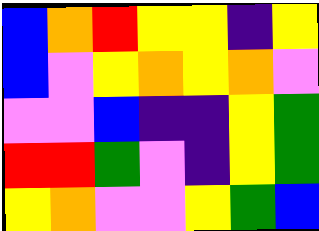[["blue", "orange", "red", "yellow", "yellow", "indigo", "yellow"], ["blue", "violet", "yellow", "orange", "yellow", "orange", "violet"], ["violet", "violet", "blue", "indigo", "indigo", "yellow", "green"], ["red", "red", "green", "violet", "indigo", "yellow", "green"], ["yellow", "orange", "violet", "violet", "yellow", "green", "blue"]]